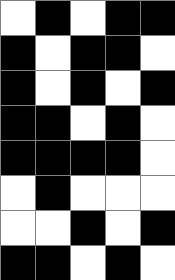[["white", "black", "white", "black", "black"], ["black", "white", "black", "black", "white"], ["black", "white", "black", "white", "black"], ["black", "black", "white", "black", "white"], ["black", "black", "black", "black", "white"], ["white", "black", "white", "white", "white"], ["white", "white", "black", "white", "black"], ["black", "black", "white", "black", "white"]]